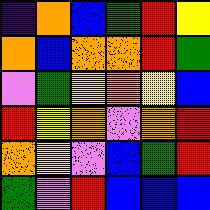[["indigo", "orange", "blue", "green", "red", "yellow"], ["orange", "blue", "orange", "orange", "red", "green"], ["violet", "green", "yellow", "orange", "yellow", "blue"], ["red", "yellow", "orange", "violet", "orange", "red"], ["orange", "yellow", "violet", "blue", "green", "red"], ["green", "violet", "red", "blue", "blue", "blue"]]